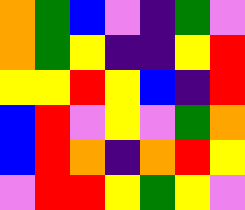[["orange", "green", "blue", "violet", "indigo", "green", "violet"], ["orange", "green", "yellow", "indigo", "indigo", "yellow", "red"], ["yellow", "yellow", "red", "yellow", "blue", "indigo", "red"], ["blue", "red", "violet", "yellow", "violet", "green", "orange"], ["blue", "red", "orange", "indigo", "orange", "red", "yellow"], ["violet", "red", "red", "yellow", "green", "yellow", "violet"]]